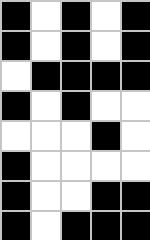[["black", "white", "black", "white", "black"], ["black", "white", "black", "white", "black"], ["white", "black", "black", "black", "black"], ["black", "white", "black", "white", "white"], ["white", "white", "white", "black", "white"], ["black", "white", "white", "white", "white"], ["black", "white", "white", "black", "black"], ["black", "white", "black", "black", "black"]]